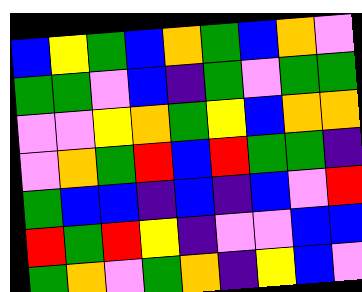[["blue", "yellow", "green", "blue", "orange", "green", "blue", "orange", "violet"], ["green", "green", "violet", "blue", "indigo", "green", "violet", "green", "green"], ["violet", "violet", "yellow", "orange", "green", "yellow", "blue", "orange", "orange"], ["violet", "orange", "green", "red", "blue", "red", "green", "green", "indigo"], ["green", "blue", "blue", "indigo", "blue", "indigo", "blue", "violet", "red"], ["red", "green", "red", "yellow", "indigo", "violet", "violet", "blue", "blue"], ["green", "orange", "violet", "green", "orange", "indigo", "yellow", "blue", "violet"]]